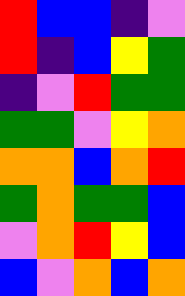[["red", "blue", "blue", "indigo", "violet"], ["red", "indigo", "blue", "yellow", "green"], ["indigo", "violet", "red", "green", "green"], ["green", "green", "violet", "yellow", "orange"], ["orange", "orange", "blue", "orange", "red"], ["green", "orange", "green", "green", "blue"], ["violet", "orange", "red", "yellow", "blue"], ["blue", "violet", "orange", "blue", "orange"]]